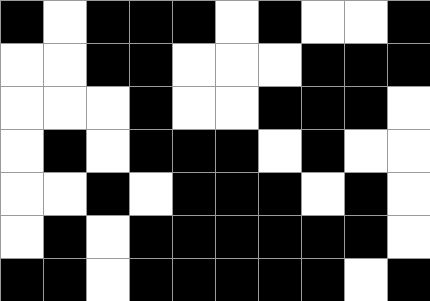[["black", "white", "black", "black", "black", "white", "black", "white", "white", "black"], ["white", "white", "black", "black", "white", "white", "white", "black", "black", "black"], ["white", "white", "white", "black", "white", "white", "black", "black", "black", "white"], ["white", "black", "white", "black", "black", "black", "white", "black", "white", "white"], ["white", "white", "black", "white", "black", "black", "black", "white", "black", "white"], ["white", "black", "white", "black", "black", "black", "black", "black", "black", "white"], ["black", "black", "white", "black", "black", "black", "black", "black", "white", "black"]]